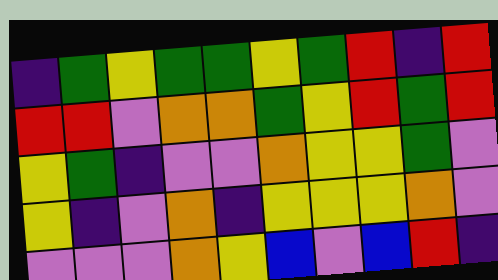[["indigo", "green", "yellow", "green", "green", "yellow", "green", "red", "indigo", "red"], ["red", "red", "violet", "orange", "orange", "green", "yellow", "red", "green", "red"], ["yellow", "green", "indigo", "violet", "violet", "orange", "yellow", "yellow", "green", "violet"], ["yellow", "indigo", "violet", "orange", "indigo", "yellow", "yellow", "yellow", "orange", "violet"], ["violet", "violet", "violet", "orange", "yellow", "blue", "violet", "blue", "red", "indigo"]]